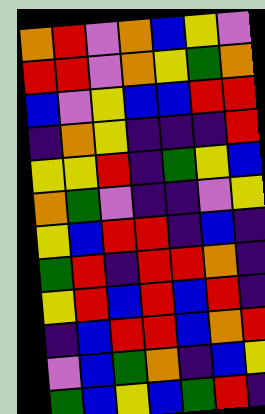[["orange", "red", "violet", "orange", "blue", "yellow", "violet"], ["red", "red", "violet", "orange", "yellow", "green", "orange"], ["blue", "violet", "yellow", "blue", "blue", "red", "red"], ["indigo", "orange", "yellow", "indigo", "indigo", "indigo", "red"], ["yellow", "yellow", "red", "indigo", "green", "yellow", "blue"], ["orange", "green", "violet", "indigo", "indigo", "violet", "yellow"], ["yellow", "blue", "red", "red", "indigo", "blue", "indigo"], ["green", "red", "indigo", "red", "red", "orange", "indigo"], ["yellow", "red", "blue", "red", "blue", "red", "indigo"], ["indigo", "blue", "red", "red", "blue", "orange", "red"], ["violet", "blue", "green", "orange", "indigo", "blue", "yellow"], ["green", "blue", "yellow", "blue", "green", "red", "indigo"]]